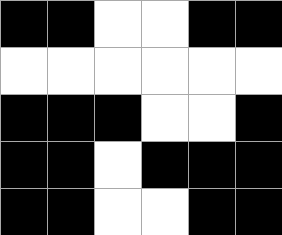[["black", "black", "white", "white", "black", "black"], ["white", "white", "white", "white", "white", "white"], ["black", "black", "black", "white", "white", "black"], ["black", "black", "white", "black", "black", "black"], ["black", "black", "white", "white", "black", "black"]]